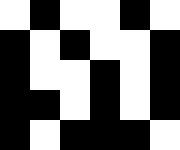[["white", "black", "white", "white", "black", "white"], ["black", "white", "black", "white", "white", "black"], ["black", "white", "white", "black", "white", "black"], ["black", "black", "white", "black", "white", "black"], ["black", "white", "black", "black", "black", "white"]]